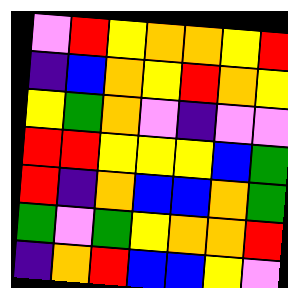[["violet", "red", "yellow", "orange", "orange", "yellow", "red"], ["indigo", "blue", "orange", "yellow", "red", "orange", "yellow"], ["yellow", "green", "orange", "violet", "indigo", "violet", "violet"], ["red", "red", "yellow", "yellow", "yellow", "blue", "green"], ["red", "indigo", "orange", "blue", "blue", "orange", "green"], ["green", "violet", "green", "yellow", "orange", "orange", "red"], ["indigo", "orange", "red", "blue", "blue", "yellow", "violet"]]